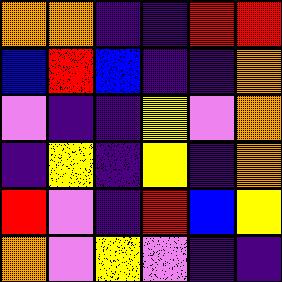[["orange", "orange", "indigo", "indigo", "red", "red"], ["blue", "red", "blue", "indigo", "indigo", "orange"], ["violet", "indigo", "indigo", "yellow", "violet", "orange"], ["indigo", "yellow", "indigo", "yellow", "indigo", "orange"], ["red", "violet", "indigo", "red", "blue", "yellow"], ["orange", "violet", "yellow", "violet", "indigo", "indigo"]]